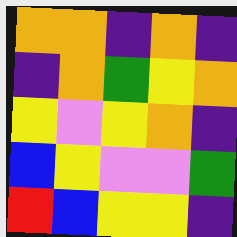[["orange", "orange", "indigo", "orange", "indigo"], ["indigo", "orange", "green", "yellow", "orange"], ["yellow", "violet", "yellow", "orange", "indigo"], ["blue", "yellow", "violet", "violet", "green"], ["red", "blue", "yellow", "yellow", "indigo"]]